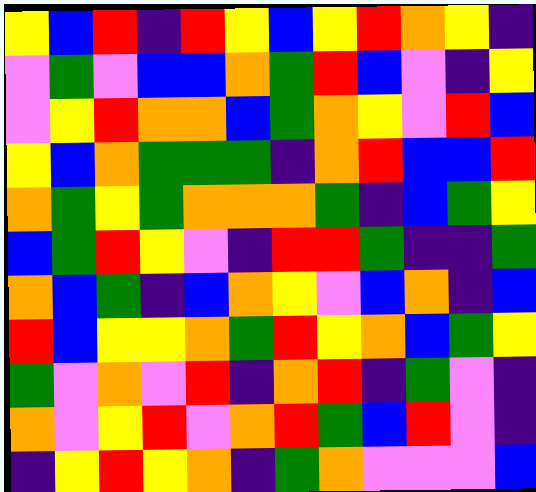[["yellow", "blue", "red", "indigo", "red", "yellow", "blue", "yellow", "red", "orange", "yellow", "indigo"], ["violet", "green", "violet", "blue", "blue", "orange", "green", "red", "blue", "violet", "indigo", "yellow"], ["violet", "yellow", "red", "orange", "orange", "blue", "green", "orange", "yellow", "violet", "red", "blue"], ["yellow", "blue", "orange", "green", "green", "green", "indigo", "orange", "red", "blue", "blue", "red"], ["orange", "green", "yellow", "green", "orange", "orange", "orange", "green", "indigo", "blue", "green", "yellow"], ["blue", "green", "red", "yellow", "violet", "indigo", "red", "red", "green", "indigo", "indigo", "green"], ["orange", "blue", "green", "indigo", "blue", "orange", "yellow", "violet", "blue", "orange", "indigo", "blue"], ["red", "blue", "yellow", "yellow", "orange", "green", "red", "yellow", "orange", "blue", "green", "yellow"], ["green", "violet", "orange", "violet", "red", "indigo", "orange", "red", "indigo", "green", "violet", "indigo"], ["orange", "violet", "yellow", "red", "violet", "orange", "red", "green", "blue", "red", "violet", "indigo"], ["indigo", "yellow", "red", "yellow", "orange", "indigo", "green", "orange", "violet", "violet", "violet", "blue"]]